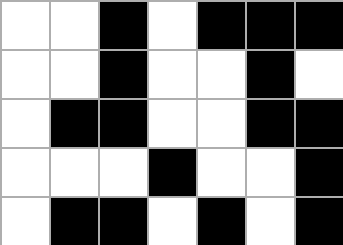[["white", "white", "black", "white", "black", "black", "black"], ["white", "white", "black", "white", "white", "black", "white"], ["white", "black", "black", "white", "white", "black", "black"], ["white", "white", "white", "black", "white", "white", "black"], ["white", "black", "black", "white", "black", "white", "black"]]